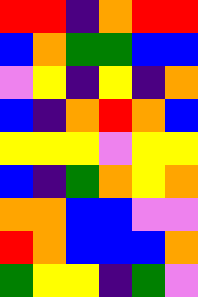[["red", "red", "indigo", "orange", "red", "red"], ["blue", "orange", "green", "green", "blue", "blue"], ["violet", "yellow", "indigo", "yellow", "indigo", "orange"], ["blue", "indigo", "orange", "red", "orange", "blue"], ["yellow", "yellow", "yellow", "violet", "yellow", "yellow"], ["blue", "indigo", "green", "orange", "yellow", "orange"], ["orange", "orange", "blue", "blue", "violet", "violet"], ["red", "orange", "blue", "blue", "blue", "orange"], ["green", "yellow", "yellow", "indigo", "green", "violet"]]